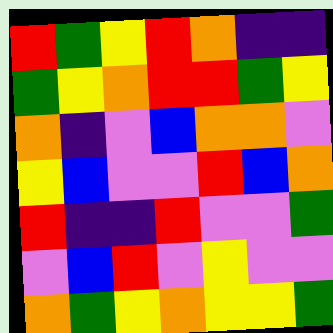[["red", "green", "yellow", "red", "orange", "indigo", "indigo"], ["green", "yellow", "orange", "red", "red", "green", "yellow"], ["orange", "indigo", "violet", "blue", "orange", "orange", "violet"], ["yellow", "blue", "violet", "violet", "red", "blue", "orange"], ["red", "indigo", "indigo", "red", "violet", "violet", "green"], ["violet", "blue", "red", "violet", "yellow", "violet", "violet"], ["orange", "green", "yellow", "orange", "yellow", "yellow", "green"]]